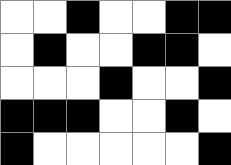[["white", "white", "black", "white", "white", "black", "black"], ["white", "black", "white", "white", "black", "black", "white"], ["white", "white", "white", "black", "white", "white", "black"], ["black", "black", "black", "white", "white", "black", "white"], ["black", "white", "white", "white", "white", "white", "black"]]